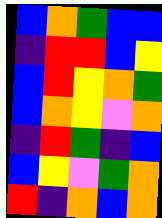[["blue", "orange", "green", "blue", "blue"], ["indigo", "red", "red", "blue", "yellow"], ["blue", "red", "yellow", "orange", "green"], ["blue", "orange", "yellow", "violet", "orange"], ["indigo", "red", "green", "indigo", "blue"], ["blue", "yellow", "violet", "green", "orange"], ["red", "indigo", "orange", "blue", "orange"]]